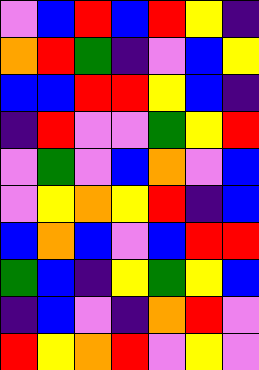[["violet", "blue", "red", "blue", "red", "yellow", "indigo"], ["orange", "red", "green", "indigo", "violet", "blue", "yellow"], ["blue", "blue", "red", "red", "yellow", "blue", "indigo"], ["indigo", "red", "violet", "violet", "green", "yellow", "red"], ["violet", "green", "violet", "blue", "orange", "violet", "blue"], ["violet", "yellow", "orange", "yellow", "red", "indigo", "blue"], ["blue", "orange", "blue", "violet", "blue", "red", "red"], ["green", "blue", "indigo", "yellow", "green", "yellow", "blue"], ["indigo", "blue", "violet", "indigo", "orange", "red", "violet"], ["red", "yellow", "orange", "red", "violet", "yellow", "violet"]]